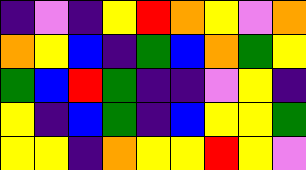[["indigo", "violet", "indigo", "yellow", "red", "orange", "yellow", "violet", "orange"], ["orange", "yellow", "blue", "indigo", "green", "blue", "orange", "green", "yellow"], ["green", "blue", "red", "green", "indigo", "indigo", "violet", "yellow", "indigo"], ["yellow", "indigo", "blue", "green", "indigo", "blue", "yellow", "yellow", "green"], ["yellow", "yellow", "indigo", "orange", "yellow", "yellow", "red", "yellow", "violet"]]